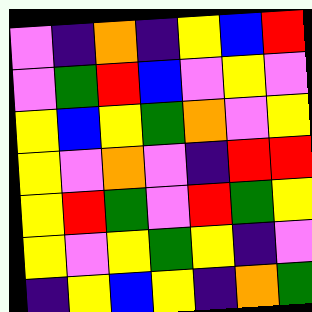[["violet", "indigo", "orange", "indigo", "yellow", "blue", "red"], ["violet", "green", "red", "blue", "violet", "yellow", "violet"], ["yellow", "blue", "yellow", "green", "orange", "violet", "yellow"], ["yellow", "violet", "orange", "violet", "indigo", "red", "red"], ["yellow", "red", "green", "violet", "red", "green", "yellow"], ["yellow", "violet", "yellow", "green", "yellow", "indigo", "violet"], ["indigo", "yellow", "blue", "yellow", "indigo", "orange", "green"]]